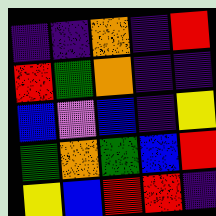[["indigo", "indigo", "orange", "indigo", "red"], ["red", "green", "orange", "indigo", "indigo"], ["blue", "violet", "blue", "indigo", "yellow"], ["green", "orange", "green", "blue", "red"], ["yellow", "blue", "red", "red", "indigo"]]